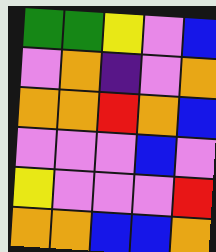[["green", "green", "yellow", "violet", "blue"], ["violet", "orange", "indigo", "violet", "orange"], ["orange", "orange", "red", "orange", "blue"], ["violet", "violet", "violet", "blue", "violet"], ["yellow", "violet", "violet", "violet", "red"], ["orange", "orange", "blue", "blue", "orange"]]